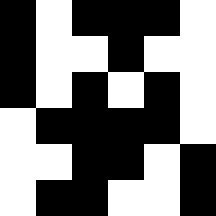[["black", "white", "black", "black", "black", "white"], ["black", "white", "white", "black", "white", "white"], ["black", "white", "black", "white", "black", "white"], ["white", "black", "black", "black", "black", "white"], ["white", "white", "black", "black", "white", "black"], ["white", "black", "black", "white", "white", "black"]]